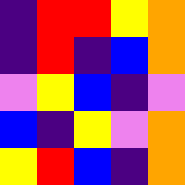[["indigo", "red", "red", "yellow", "orange"], ["indigo", "red", "indigo", "blue", "orange"], ["violet", "yellow", "blue", "indigo", "violet"], ["blue", "indigo", "yellow", "violet", "orange"], ["yellow", "red", "blue", "indigo", "orange"]]